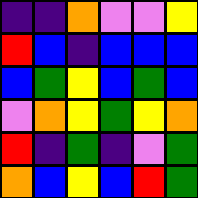[["indigo", "indigo", "orange", "violet", "violet", "yellow"], ["red", "blue", "indigo", "blue", "blue", "blue"], ["blue", "green", "yellow", "blue", "green", "blue"], ["violet", "orange", "yellow", "green", "yellow", "orange"], ["red", "indigo", "green", "indigo", "violet", "green"], ["orange", "blue", "yellow", "blue", "red", "green"]]